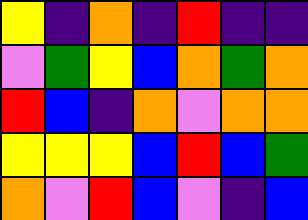[["yellow", "indigo", "orange", "indigo", "red", "indigo", "indigo"], ["violet", "green", "yellow", "blue", "orange", "green", "orange"], ["red", "blue", "indigo", "orange", "violet", "orange", "orange"], ["yellow", "yellow", "yellow", "blue", "red", "blue", "green"], ["orange", "violet", "red", "blue", "violet", "indigo", "blue"]]